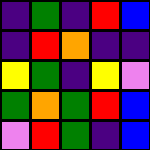[["indigo", "green", "indigo", "red", "blue"], ["indigo", "red", "orange", "indigo", "indigo"], ["yellow", "green", "indigo", "yellow", "violet"], ["green", "orange", "green", "red", "blue"], ["violet", "red", "green", "indigo", "blue"]]